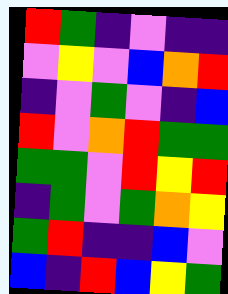[["red", "green", "indigo", "violet", "indigo", "indigo"], ["violet", "yellow", "violet", "blue", "orange", "red"], ["indigo", "violet", "green", "violet", "indigo", "blue"], ["red", "violet", "orange", "red", "green", "green"], ["green", "green", "violet", "red", "yellow", "red"], ["indigo", "green", "violet", "green", "orange", "yellow"], ["green", "red", "indigo", "indigo", "blue", "violet"], ["blue", "indigo", "red", "blue", "yellow", "green"]]